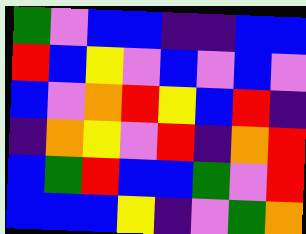[["green", "violet", "blue", "blue", "indigo", "indigo", "blue", "blue"], ["red", "blue", "yellow", "violet", "blue", "violet", "blue", "violet"], ["blue", "violet", "orange", "red", "yellow", "blue", "red", "indigo"], ["indigo", "orange", "yellow", "violet", "red", "indigo", "orange", "red"], ["blue", "green", "red", "blue", "blue", "green", "violet", "red"], ["blue", "blue", "blue", "yellow", "indigo", "violet", "green", "orange"]]